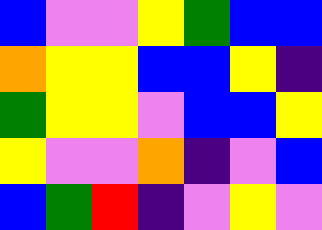[["blue", "violet", "violet", "yellow", "green", "blue", "blue"], ["orange", "yellow", "yellow", "blue", "blue", "yellow", "indigo"], ["green", "yellow", "yellow", "violet", "blue", "blue", "yellow"], ["yellow", "violet", "violet", "orange", "indigo", "violet", "blue"], ["blue", "green", "red", "indigo", "violet", "yellow", "violet"]]